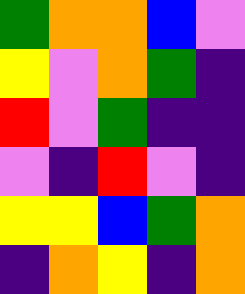[["green", "orange", "orange", "blue", "violet"], ["yellow", "violet", "orange", "green", "indigo"], ["red", "violet", "green", "indigo", "indigo"], ["violet", "indigo", "red", "violet", "indigo"], ["yellow", "yellow", "blue", "green", "orange"], ["indigo", "orange", "yellow", "indigo", "orange"]]